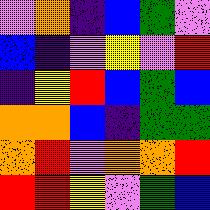[["violet", "orange", "indigo", "blue", "green", "violet"], ["blue", "indigo", "violet", "yellow", "violet", "red"], ["indigo", "yellow", "red", "blue", "green", "blue"], ["orange", "orange", "blue", "indigo", "green", "green"], ["orange", "red", "violet", "orange", "orange", "red"], ["red", "red", "yellow", "violet", "green", "blue"]]